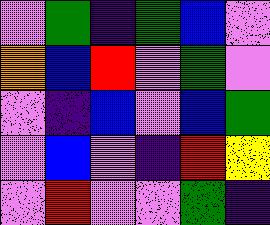[["violet", "green", "indigo", "green", "blue", "violet"], ["orange", "blue", "red", "violet", "green", "violet"], ["violet", "indigo", "blue", "violet", "blue", "green"], ["violet", "blue", "violet", "indigo", "red", "yellow"], ["violet", "red", "violet", "violet", "green", "indigo"]]